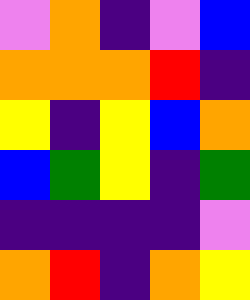[["violet", "orange", "indigo", "violet", "blue"], ["orange", "orange", "orange", "red", "indigo"], ["yellow", "indigo", "yellow", "blue", "orange"], ["blue", "green", "yellow", "indigo", "green"], ["indigo", "indigo", "indigo", "indigo", "violet"], ["orange", "red", "indigo", "orange", "yellow"]]